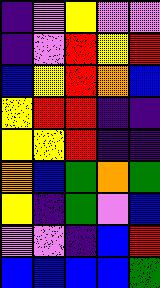[["indigo", "violet", "yellow", "violet", "violet"], ["indigo", "violet", "red", "yellow", "red"], ["blue", "yellow", "red", "orange", "blue"], ["yellow", "red", "red", "indigo", "indigo"], ["yellow", "yellow", "red", "indigo", "indigo"], ["orange", "blue", "green", "orange", "green"], ["yellow", "indigo", "green", "violet", "blue"], ["violet", "violet", "indigo", "blue", "red"], ["blue", "blue", "blue", "blue", "green"]]